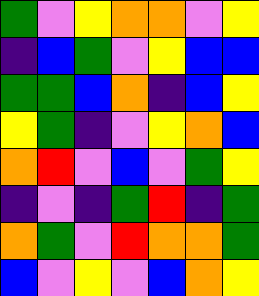[["green", "violet", "yellow", "orange", "orange", "violet", "yellow"], ["indigo", "blue", "green", "violet", "yellow", "blue", "blue"], ["green", "green", "blue", "orange", "indigo", "blue", "yellow"], ["yellow", "green", "indigo", "violet", "yellow", "orange", "blue"], ["orange", "red", "violet", "blue", "violet", "green", "yellow"], ["indigo", "violet", "indigo", "green", "red", "indigo", "green"], ["orange", "green", "violet", "red", "orange", "orange", "green"], ["blue", "violet", "yellow", "violet", "blue", "orange", "yellow"]]